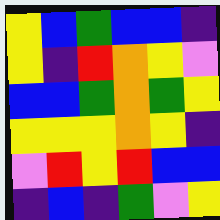[["yellow", "blue", "green", "blue", "blue", "indigo"], ["yellow", "indigo", "red", "orange", "yellow", "violet"], ["blue", "blue", "green", "orange", "green", "yellow"], ["yellow", "yellow", "yellow", "orange", "yellow", "indigo"], ["violet", "red", "yellow", "red", "blue", "blue"], ["indigo", "blue", "indigo", "green", "violet", "yellow"]]